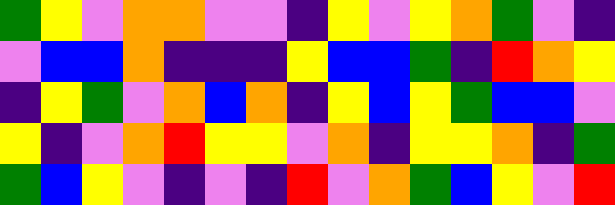[["green", "yellow", "violet", "orange", "orange", "violet", "violet", "indigo", "yellow", "violet", "yellow", "orange", "green", "violet", "indigo"], ["violet", "blue", "blue", "orange", "indigo", "indigo", "indigo", "yellow", "blue", "blue", "green", "indigo", "red", "orange", "yellow"], ["indigo", "yellow", "green", "violet", "orange", "blue", "orange", "indigo", "yellow", "blue", "yellow", "green", "blue", "blue", "violet"], ["yellow", "indigo", "violet", "orange", "red", "yellow", "yellow", "violet", "orange", "indigo", "yellow", "yellow", "orange", "indigo", "green"], ["green", "blue", "yellow", "violet", "indigo", "violet", "indigo", "red", "violet", "orange", "green", "blue", "yellow", "violet", "red"]]